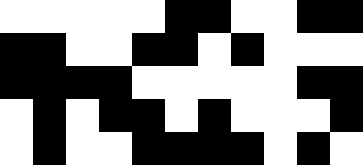[["white", "white", "white", "white", "white", "black", "black", "white", "white", "black", "black"], ["black", "black", "white", "white", "black", "black", "white", "black", "white", "white", "white"], ["black", "black", "black", "black", "white", "white", "white", "white", "white", "black", "black"], ["white", "black", "white", "black", "black", "white", "black", "white", "white", "white", "black"], ["white", "black", "white", "white", "black", "black", "black", "black", "white", "black", "white"]]